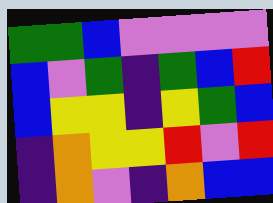[["green", "green", "blue", "violet", "violet", "violet", "violet"], ["blue", "violet", "green", "indigo", "green", "blue", "red"], ["blue", "yellow", "yellow", "indigo", "yellow", "green", "blue"], ["indigo", "orange", "yellow", "yellow", "red", "violet", "red"], ["indigo", "orange", "violet", "indigo", "orange", "blue", "blue"]]